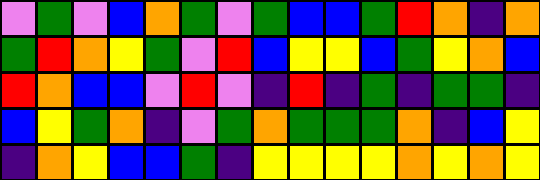[["violet", "green", "violet", "blue", "orange", "green", "violet", "green", "blue", "blue", "green", "red", "orange", "indigo", "orange"], ["green", "red", "orange", "yellow", "green", "violet", "red", "blue", "yellow", "yellow", "blue", "green", "yellow", "orange", "blue"], ["red", "orange", "blue", "blue", "violet", "red", "violet", "indigo", "red", "indigo", "green", "indigo", "green", "green", "indigo"], ["blue", "yellow", "green", "orange", "indigo", "violet", "green", "orange", "green", "green", "green", "orange", "indigo", "blue", "yellow"], ["indigo", "orange", "yellow", "blue", "blue", "green", "indigo", "yellow", "yellow", "yellow", "yellow", "orange", "yellow", "orange", "yellow"]]